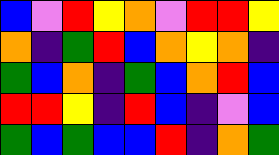[["blue", "violet", "red", "yellow", "orange", "violet", "red", "red", "yellow"], ["orange", "indigo", "green", "red", "blue", "orange", "yellow", "orange", "indigo"], ["green", "blue", "orange", "indigo", "green", "blue", "orange", "red", "blue"], ["red", "red", "yellow", "indigo", "red", "blue", "indigo", "violet", "blue"], ["green", "blue", "green", "blue", "blue", "red", "indigo", "orange", "green"]]